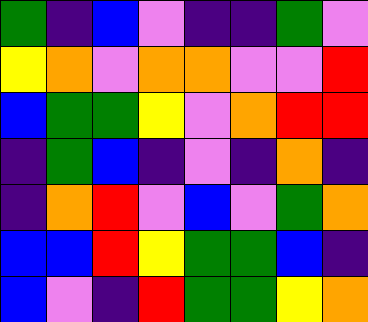[["green", "indigo", "blue", "violet", "indigo", "indigo", "green", "violet"], ["yellow", "orange", "violet", "orange", "orange", "violet", "violet", "red"], ["blue", "green", "green", "yellow", "violet", "orange", "red", "red"], ["indigo", "green", "blue", "indigo", "violet", "indigo", "orange", "indigo"], ["indigo", "orange", "red", "violet", "blue", "violet", "green", "orange"], ["blue", "blue", "red", "yellow", "green", "green", "blue", "indigo"], ["blue", "violet", "indigo", "red", "green", "green", "yellow", "orange"]]